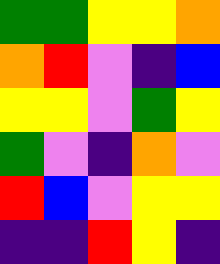[["green", "green", "yellow", "yellow", "orange"], ["orange", "red", "violet", "indigo", "blue"], ["yellow", "yellow", "violet", "green", "yellow"], ["green", "violet", "indigo", "orange", "violet"], ["red", "blue", "violet", "yellow", "yellow"], ["indigo", "indigo", "red", "yellow", "indigo"]]